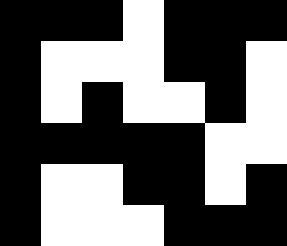[["black", "black", "black", "white", "black", "black", "black"], ["black", "white", "white", "white", "black", "black", "white"], ["black", "white", "black", "white", "white", "black", "white"], ["black", "black", "black", "black", "black", "white", "white"], ["black", "white", "white", "black", "black", "white", "black"], ["black", "white", "white", "white", "black", "black", "black"]]